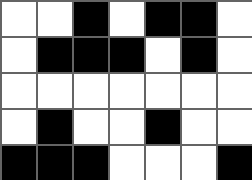[["white", "white", "black", "white", "black", "black", "white"], ["white", "black", "black", "black", "white", "black", "white"], ["white", "white", "white", "white", "white", "white", "white"], ["white", "black", "white", "white", "black", "white", "white"], ["black", "black", "black", "white", "white", "white", "black"]]